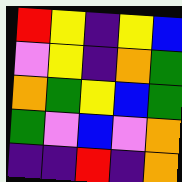[["red", "yellow", "indigo", "yellow", "blue"], ["violet", "yellow", "indigo", "orange", "green"], ["orange", "green", "yellow", "blue", "green"], ["green", "violet", "blue", "violet", "orange"], ["indigo", "indigo", "red", "indigo", "orange"]]